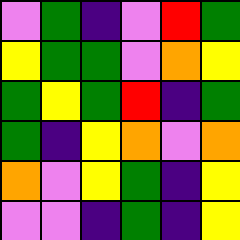[["violet", "green", "indigo", "violet", "red", "green"], ["yellow", "green", "green", "violet", "orange", "yellow"], ["green", "yellow", "green", "red", "indigo", "green"], ["green", "indigo", "yellow", "orange", "violet", "orange"], ["orange", "violet", "yellow", "green", "indigo", "yellow"], ["violet", "violet", "indigo", "green", "indigo", "yellow"]]